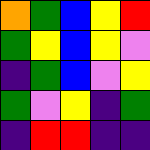[["orange", "green", "blue", "yellow", "red"], ["green", "yellow", "blue", "yellow", "violet"], ["indigo", "green", "blue", "violet", "yellow"], ["green", "violet", "yellow", "indigo", "green"], ["indigo", "red", "red", "indigo", "indigo"]]